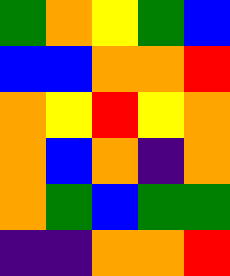[["green", "orange", "yellow", "green", "blue"], ["blue", "blue", "orange", "orange", "red"], ["orange", "yellow", "red", "yellow", "orange"], ["orange", "blue", "orange", "indigo", "orange"], ["orange", "green", "blue", "green", "green"], ["indigo", "indigo", "orange", "orange", "red"]]